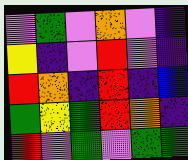[["violet", "green", "violet", "orange", "violet", "indigo"], ["yellow", "indigo", "violet", "red", "violet", "indigo"], ["red", "orange", "indigo", "red", "indigo", "blue"], ["green", "yellow", "green", "red", "orange", "indigo"], ["red", "violet", "green", "violet", "green", "green"]]